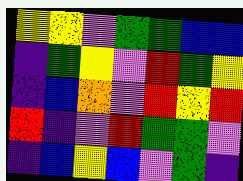[["yellow", "yellow", "violet", "green", "green", "blue", "blue"], ["indigo", "green", "yellow", "violet", "red", "green", "yellow"], ["indigo", "blue", "orange", "violet", "red", "yellow", "red"], ["red", "indigo", "violet", "red", "green", "green", "violet"], ["indigo", "blue", "yellow", "blue", "violet", "green", "indigo"]]